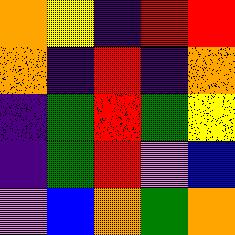[["orange", "yellow", "indigo", "red", "red"], ["orange", "indigo", "red", "indigo", "orange"], ["indigo", "green", "red", "green", "yellow"], ["indigo", "green", "red", "violet", "blue"], ["violet", "blue", "orange", "green", "orange"]]